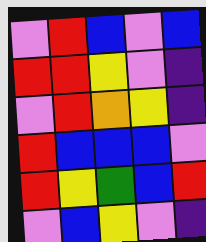[["violet", "red", "blue", "violet", "blue"], ["red", "red", "yellow", "violet", "indigo"], ["violet", "red", "orange", "yellow", "indigo"], ["red", "blue", "blue", "blue", "violet"], ["red", "yellow", "green", "blue", "red"], ["violet", "blue", "yellow", "violet", "indigo"]]